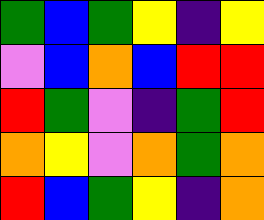[["green", "blue", "green", "yellow", "indigo", "yellow"], ["violet", "blue", "orange", "blue", "red", "red"], ["red", "green", "violet", "indigo", "green", "red"], ["orange", "yellow", "violet", "orange", "green", "orange"], ["red", "blue", "green", "yellow", "indigo", "orange"]]